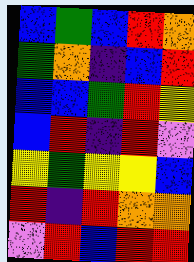[["blue", "green", "blue", "red", "orange"], ["green", "orange", "indigo", "blue", "red"], ["blue", "blue", "green", "red", "yellow"], ["blue", "red", "indigo", "red", "violet"], ["yellow", "green", "yellow", "yellow", "blue"], ["red", "indigo", "red", "orange", "orange"], ["violet", "red", "blue", "red", "red"]]